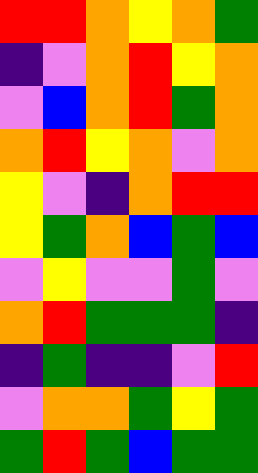[["red", "red", "orange", "yellow", "orange", "green"], ["indigo", "violet", "orange", "red", "yellow", "orange"], ["violet", "blue", "orange", "red", "green", "orange"], ["orange", "red", "yellow", "orange", "violet", "orange"], ["yellow", "violet", "indigo", "orange", "red", "red"], ["yellow", "green", "orange", "blue", "green", "blue"], ["violet", "yellow", "violet", "violet", "green", "violet"], ["orange", "red", "green", "green", "green", "indigo"], ["indigo", "green", "indigo", "indigo", "violet", "red"], ["violet", "orange", "orange", "green", "yellow", "green"], ["green", "red", "green", "blue", "green", "green"]]